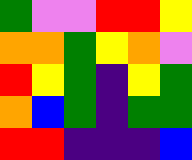[["green", "violet", "violet", "red", "red", "yellow"], ["orange", "orange", "green", "yellow", "orange", "violet"], ["red", "yellow", "green", "indigo", "yellow", "green"], ["orange", "blue", "green", "indigo", "green", "green"], ["red", "red", "indigo", "indigo", "indigo", "blue"]]